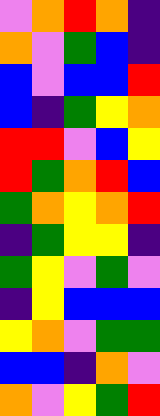[["violet", "orange", "red", "orange", "indigo"], ["orange", "violet", "green", "blue", "indigo"], ["blue", "violet", "blue", "blue", "red"], ["blue", "indigo", "green", "yellow", "orange"], ["red", "red", "violet", "blue", "yellow"], ["red", "green", "orange", "red", "blue"], ["green", "orange", "yellow", "orange", "red"], ["indigo", "green", "yellow", "yellow", "indigo"], ["green", "yellow", "violet", "green", "violet"], ["indigo", "yellow", "blue", "blue", "blue"], ["yellow", "orange", "violet", "green", "green"], ["blue", "blue", "indigo", "orange", "violet"], ["orange", "violet", "yellow", "green", "red"]]